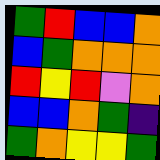[["green", "red", "blue", "blue", "orange"], ["blue", "green", "orange", "orange", "orange"], ["red", "yellow", "red", "violet", "orange"], ["blue", "blue", "orange", "green", "indigo"], ["green", "orange", "yellow", "yellow", "green"]]